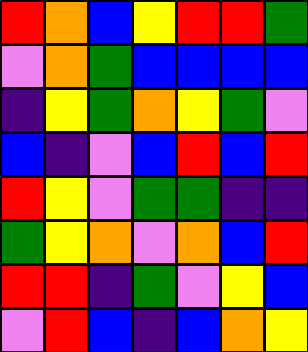[["red", "orange", "blue", "yellow", "red", "red", "green"], ["violet", "orange", "green", "blue", "blue", "blue", "blue"], ["indigo", "yellow", "green", "orange", "yellow", "green", "violet"], ["blue", "indigo", "violet", "blue", "red", "blue", "red"], ["red", "yellow", "violet", "green", "green", "indigo", "indigo"], ["green", "yellow", "orange", "violet", "orange", "blue", "red"], ["red", "red", "indigo", "green", "violet", "yellow", "blue"], ["violet", "red", "blue", "indigo", "blue", "orange", "yellow"]]